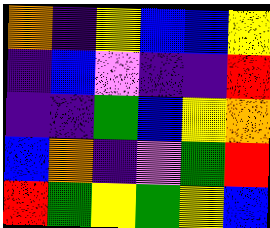[["orange", "indigo", "yellow", "blue", "blue", "yellow"], ["indigo", "blue", "violet", "indigo", "indigo", "red"], ["indigo", "indigo", "green", "blue", "yellow", "orange"], ["blue", "orange", "indigo", "violet", "green", "red"], ["red", "green", "yellow", "green", "yellow", "blue"]]